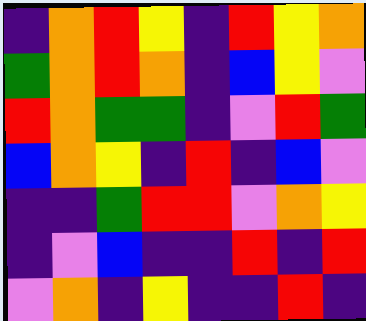[["indigo", "orange", "red", "yellow", "indigo", "red", "yellow", "orange"], ["green", "orange", "red", "orange", "indigo", "blue", "yellow", "violet"], ["red", "orange", "green", "green", "indigo", "violet", "red", "green"], ["blue", "orange", "yellow", "indigo", "red", "indigo", "blue", "violet"], ["indigo", "indigo", "green", "red", "red", "violet", "orange", "yellow"], ["indigo", "violet", "blue", "indigo", "indigo", "red", "indigo", "red"], ["violet", "orange", "indigo", "yellow", "indigo", "indigo", "red", "indigo"]]